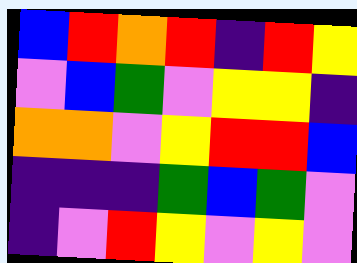[["blue", "red", "orange", "red", "indigo", "red", "yellow"], ["violet", "blue", "green", "violet", "yellow", "yellow", "indigo"], ["orange", "orange", "violet", "yellow", "red", "red", "blue"], ["indigo", "indigo", "indigo", "green", "blue", "green", "violet"], ["indigo", "violet", "red", "yellow", "violet", "yellow", "violet"]]